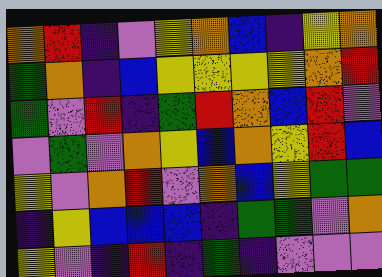[["orange", "red", "indigo", "violet", "yellow", "orange", "blue", "indigo", "yellow", "orange"], ["green", "orange", "indigo", "blue", "yellow", "yellow", "yellow", "yellow", "orange", "red"], ["green", "violet", "red", "indigo", "green", "red", "orange", "blue", "red", "violet"], ["violet", "green", "violet", "orange", "yellow", "blue", "orange", "yellow", "red", "blue"], ["yellow", "violet", "orange", "red", "violet", "orange", "blue", "yellow", "green", "green"], ["indigo", "yellow", "blue", "blue", "blue", "indigo", "green", "green", "violet", "orange"], ["yellow", "violet", "indigo", "red", "indigo", "green", "indigo", "violet", "violet", "violet"]]